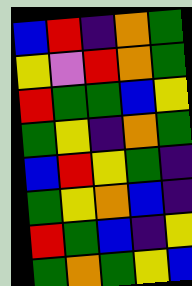[["blue", "red", "indigo", "orange", "green"], ["yellow", "violet", "red", "orange", "green"], ["red", "green", "green", "blue", "yellow"], ["green", "yellow", "indigo", "orange", "green"], ["blue", "red", "yellow", "green", "indigo"], ["green", "yellow", "orange", "blue", "indigo"], ["red", "green", "blue", "indigo", "yellow"], ["green", "orange", "green", "yellow", "blue"]]